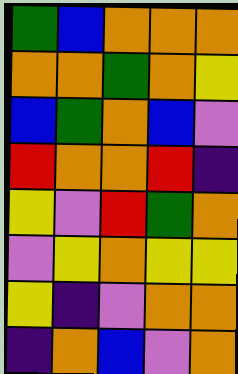[["green", "blue", "orange", "orange", "orange"], ["orange", "orange", "green", "orange", "yellow"], ["blue", "green", "orange", "blue", "violet"], ["red", "orange", "orange", "red", "indigo"], ["yellow", "violet", "red", "green", "orange"], ["violet", "yellow", "orange", "yellow", "yellow"], ["yellow", "indigo", "violet", "orange", "orange"], ["indigo", "orange", "blue", "violet", "orange"]]